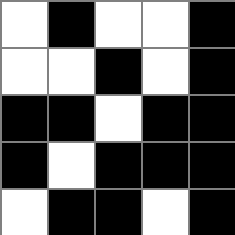[["white", "black", "white", "white", "black"], ["white", "white", "black", "white", "black"], ["black", "black", "white", "black", "black"], ["black", "white", "black", "black", "black"], ["white", "black", "black", "white", "black"]]